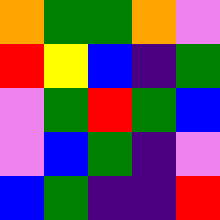[["orange", "green", "green", "orange", "violet"], ["red", "yellow", "blue", "indigo", "green"], ["violet", "green", "red", "green", "blue"], ["violet", "blue", "green", "indigo", "violet"], ["blue", "green", "indigo", "indigo", "red"]]